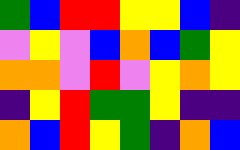[["green", "blue", "red", "red", "yellow", "yellow", "blue", "indigo"], ["violet", "yellow", "violet", "blue", "orange", "blue", "green", "yellow"], ["orange", "orange", "violet", "red", "violet", "yellow", "orange", "yellow"], ["indigo", "yellow", "red", "green", "green", "yellow", "indigo", "indigo"], ["orange", "blue", "red", "yellow", "green", "indigo", "orange", "blue"]]